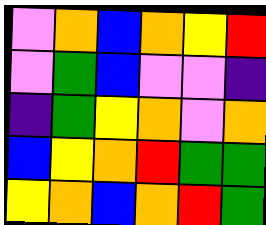[["violet", "orange", "blue", "orange", "yellow", "red"], ["violet", "green", "blue", "violet", "violet", "indigo"], ["indigo", "green", "yellow", "orange", "violet", "orange"], ["blue", "yellow", "orange", "red", "green", "green"], ["yellow", "orange", "blue", "orange", "red", "green"]]